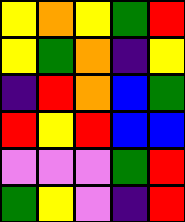[["yellow", "orange", "yellow", "green", "red"], ["yellow", "green", "orange", "indigo", "yellow"], ["indigo", "red", "orange", "blue", "green"], ["red", "yellow", "red", "blue", "blue"], ["violet", "violet", "violet", "green", "red"], ["green", "yellow", "violet", "indigo", "red"]]